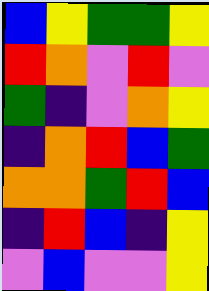[["blue", "yellow", "green", "green", "yellow"], ["red", "orange", "violet", "red", "violet"], ["green", "indigo", "violet", "orange", "yellow"], ["indigo", "orange", "red", "blue", "green"], ["orange", "orange", "green", "red", "blue"], ["indigo", "red", "blue", "indigo", "yellow"], ["violet", "blue", "violet", "violet", "yellow"]]